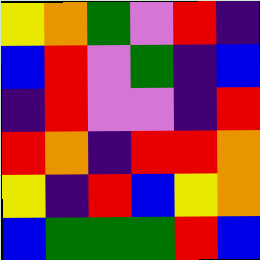[["yellow", "orange", "green", "violet", "red", "indigo"], ["blue", "red", "violet", "green", "indigo", "blue"], ["indigo", "red", "violet", "violet", "indigo", "red"], ["red", "orange", "indigo", "red", "red", "orange"], ["yellow", "indigo", "red", "blue", "yellow", "orange"], ["blue", "green", "green", "green", "red", "blue"]]